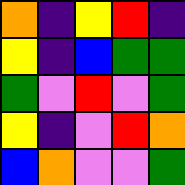[["orange", "indigo", "yellow", "red", "indigo"], ["yellow", "indigo", "blue", "green", "green"], ["green", "violet", "red", "violet", "green"], ["yellow", "indigo", "violet", "red", "orange"], ["blue", "orange", "violet", "violet", "green"]]